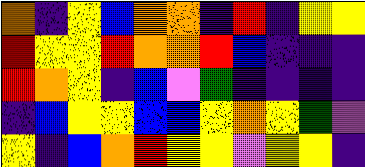[["orange", "indigo", "yellow", "blue", "orange", "orange", "indigo", "red", "indigo", "yellow", "yellow"], ["red", "yellow", "yellow", "red", "orange", "orange", "red", "blue", "indigo", "indigo", "indigo"], ["red", "orange", "yellow", "indigo", "blue", "violet", "green", "indigo", "indigo", "indigo", "indigo"], ["indigo", "blue", "yellow", "yellow", "blue", "blue", "yellow", "orange", "yellow", "green", "violet"], ["yellow", "indigo", "blue", "orange", "red", "yellow", "yellow", "violet", "yellow", "yellow", "indigo"]]